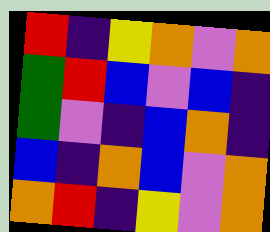[["red", "indigo", "yellow", "orange", "violet", "orange"], ["green", "red", "blue", "violet", "blue", "indigo"], ["green", "violet", "indigo", "blue", "orange", "indigo"], ["blue", "indigo", "orange", "blue", "violet", "orange"], ["orange", "red", "indigo", "yellow", "violet", "orange"]]